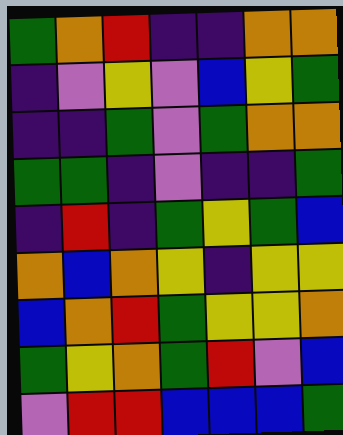[["green", "orange", "red", "indigo", "indigo", "orange", "orange"], ["indigo", "violet", "yellow", "violet", "blue", "yellow", "green"], ["indigo", "indigo", "green", "violet", "green", "orange", "orange"], ["green", "green", "indigo", "violet", "indigo", "indigo", "green"], ["indigo", "red", "indigo", "green", "yellow", "green", "blue"], ["orange", "blue", "orange", "yellow", "indigo", "yellow", "yellow"], ["blue", "orange", "red", "green", "yellow", "yellow", "orange"], ["green", "yellow", "orange", "green", "red", "violet", "blue"], ["violet", "red", "red", "blue", "blue", "blue", "green"]]